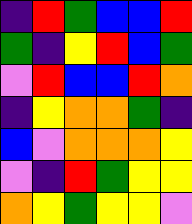[["indigo", "red", "green", "blue", "blue", "red"], ["green", "indigo", "yellow", "red", "blue", "green"], ["violet", "red", "blue", "blue", "red", "orange"], ["indigo", "yellow", "orange", "orange", "green", "indigo"], ["blue", "violet", "orange", "orange", "orange", "yellow"], ["violet", "indigo", "red", "green", "yellow", "yellow"], ["orange", "yellow", "green", "yellow", "yellow", "violet"]]